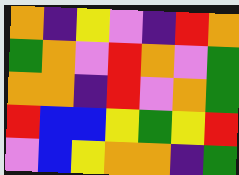[["orange", "indigo", "yellow", "violet", "indigo", "red", "orange"], ["green", "orange", "violet", "red", "orange", "violet", "green"], ["orange", "orange", "indigo", "red", "violet", "orange", "green"], ["red", "blue", "blue", "yellow", "green", "yellow", "red"], ["violet", "blue", "yellow", "orange", "orange", "indigo", "green"]]